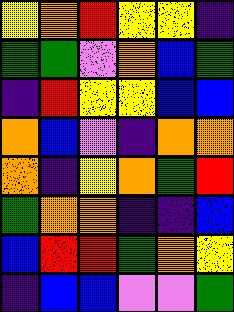[["yellow", "orange", "red", "yellow", "yellow", "indigo"], ["green", "green", "violet", "orange", "blue", "green"], ["indigo", "red", "yellow", "yellow", "blue", "blue"], ["orange", "blue", "violet", "indigo", "orange", "orange"], ["orange", "indigo", "yellow", "orange", "green", "red"], ["green", "orange", "orange", "indigo", "indigo", "blue"], ["blue", "red", "red", "green", "orange", "yellow"], ["indigo", "blue", "blue", "violet", "violet", "green"]]